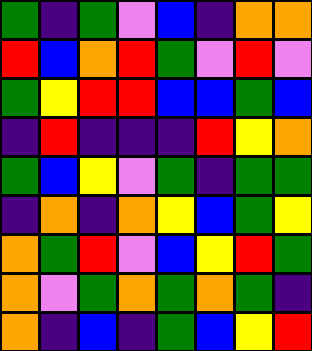[["green", "indigo", "green", "violet", "blue", "indigo", "orange", "orange"], ["red", "blue", "orange", "red", "green", "violet", "red", "violet"], ["green", "yellow", "red", "red", "blue", "blue", "green", "blue"], ["indigo", "red", "indigo", "indigo", "indigo", "red", "yellow", "orange"], ["green", "blue", "yellow", "violet", "green", "indigo", "green", "green"], ["indigo", "orange", "indigo", "orange", "yellow", "blue", "green", "yellow"], ["orange", "green", "red", "violet", "blue", "yellow", "red", "green"], ["orange", "violet", "green", "orange", "green", "orange", "green", "indigo"], ["orange", "indigo", "blue", "indigo", "green", "blue", "yellow", "red"]]